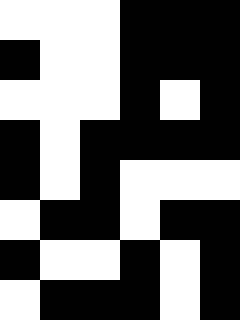[["white", "white", "white", "black", "black", "black"], ["black", "white", "white", "black", "black", "black"], ["white", "white", "white", "black", "white", "black"], ["black", "white", "black", "black", "black", "black"], ["black", "white", "black", "white", "white", "white"], ["white", "black", "black", "white", "black", "black"], ["black", "white", "white", "black", "white", "black"], ["white", "black", "black", "black", "white", "black"]]